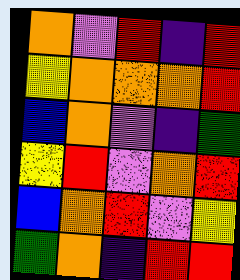[["orange", "violet", "red", "indigo", "red"], ["yellow", "orange", "orange", "orange", "red"], ["blue", "orange", "violet", "indigo", "green"], ["yellow", "red", "violet", "orange", "red"], ["blue", "orange", "red", "violet", "yellow"], ["green", "orange", "indigo", "red", "red"]]